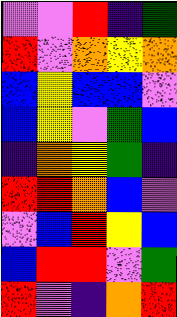[["violet", "violet", "red", "indigo", "green"], ["red", "violet", "orange", "yellow", "orange"], ["blue", "yellow", "blue", "blue", "violet"], ["blue", "yellow", "violet", "green", "blue"], ["indigo", "orange", "yellow", "green", "indigo"], ["red", "red", "orange", "blue", "violet"], ["violet", "blue", "red", "yellow", "blue"], ["blue", "red", "red", "violet", "green"], ["red", "violet", "indigo", "orange", "red"]]